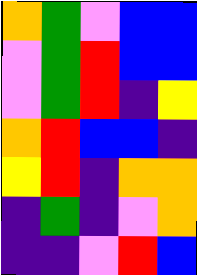[["orange", "green", "violet", "blue", "blue"], ["violet", "green", "red", "blue", "blue"], ["violet", "green", "red", "indigo", "yellow"], ["orange", "red", "blue", "blue", "indigo"], ["yellow", "red", "indigo", "orange", "orange"], ["indigo", "green", "indigo", "violet", "orange"], ["indigo", "indigo", "violet", "red", "blue"]]